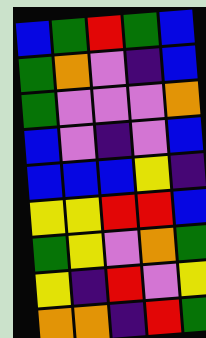[["blue", "green", "red", "green", "blue"], ["green", "orange", "violet", "indigo", "blue"], ["green", "violet", "violet", "violet", "orange"], ["blue", "violet", "indigo", "violet", "blue"], ["blue", "blue", "blue", "yellow", "indigo"], ["yellow", "yellow", "red", "red", "blue"], ["green", "yellow", "violet", "orange", "green"], ["yellow", "indigo", "red", "violet", "yellow"], ["orange", "orange", "indigo", "red", "green"]]